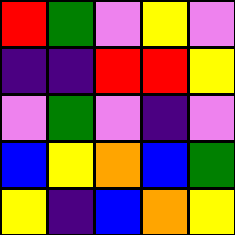[["red", "green", "violet", "yellow", "violet"], ["indigo", "indigo", "red", "red", "yellow"], ["violet", "green", "violet", "indigo", "violet"], ["blue", "yellow", "orange", "blue", "green"], ["yellow", "indigo", "blue", "orange", "yellow"]]